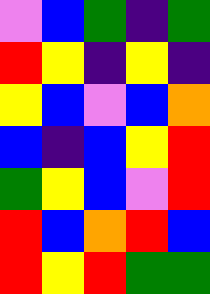[["violet", "blue", "green", "indigo", "green"], ["red", "yellow", "indigo", "yellow", "indigo"], ["yellow", "blue", "violet", "blue", "orange"], ["blue", "indigo", "blue", "yellow", "red"], ["green", "yellow", "blue", "violet", "red"], ["red", "blue", "orange", "red", "blue"], ["red", "yellow", "red", "green", "green"]]